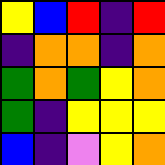[["yellow", "blue", "red", "indigo", "red"], ["indigo", "orange", "orange", "indigo", "orange"], ["green", "orange", "green", "yellow", "orange"], ["green", "indigo", "yellow", "yellow", "yellow"], ["blue", "indigo", "violet", "yellow", "orange"]]